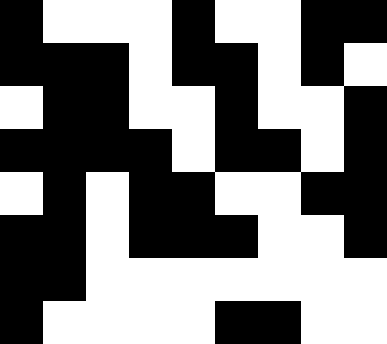[["black", "white", "white", "white", "black", "white", "white", "black", "black"], ["black", "black", "black", "white", "black", "black", "white", "black", "white"], ["white", "black", "black", "white", "white", "black", "white", "white", "black"], ["black", "black", "black", "black", "white", "black", "black", "white", "black"], ["white", "black", "white", "black", "black", "white", "white", "black", "black"], ["black", "black", "white", "black", "black", "black", "white", "white", "black"], ["black", "black", "white", "white", "white", "white", "white", "white", "white"], ["black", "white", "white", "white", "white", "black", "black", "white", "white"]]